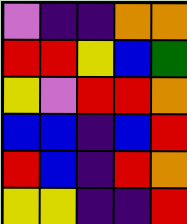[["violet", "indigo", "indigo", "orange", "orange"], ["red", "red", "yellow", "blue", "green"], ["yellow", "violet", "red", "red", "orange"], ["blue", "blue", "indigo", "blue", "red"], ["red", "blue", "indigo", "red", "orange"], ["yellow", "yellow", "indigo", "indigo", "red"]]